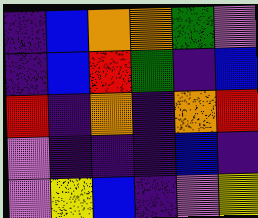[["indigo", "blue", "orange", "orange", "green", "violet"], ["indigo", "blue", "red", "green", "indigo", "blue"], ["red", "indigo", "orange", "indigo", "orange", "red"], ["violet", "indigo", "indigo", "indigo", "blue", "indigo"], ["violet", "yellow", "blue", "indigo", "violet", "yellow"]]